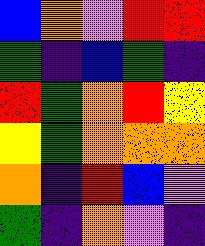[["blue", "orange", "violet", "red", "red"], ["green", "indigo", "blue", "green", "indigo"], ["red", "green", "orange", "red", "yellow"], ["yellow", "green", "orange", "orange", "orange"], ["orange", "indigo", "red", "blue", "violet"], ["green", "indigo", "orange", "violet", "indigo"]]